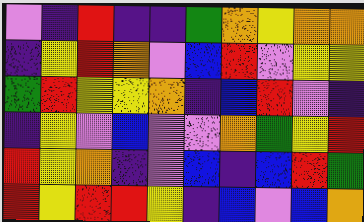[["violet", "indigo", "red", "indigo", "indigo", "green", "orange", "yellow", "orange", "orange"], ["indigo", "yellow", "red", "orange", "violet", "blue", "red", "violet", "yellow", "yellow"], ["green", "red", "yellow", "yellow", "orange", "indigo", "blue", "red", "violet", "indigo"], ["indigo", "yellow", "violet", "blue", "violet", "violet", "orange", "green", "yellow", "red"], ["red", "yellow", "orange", "indigo", "violet", "blue", "indigo", "blue", "red", "green"], ["red", "yellow", "red", "red", "yellow", "indigo", "blue", "violet", "blue", "orange"]]